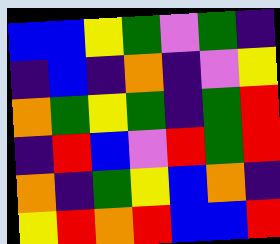[["blue", "blue", "yellow", "green", "violet", "green", "indigo"], ["indigo", "blue", "indigo", "orange", "indigo", "violet", "yellow"], ["orange", "green", "yellow", "green", "indigo", "green", "red"], ["indigo", "red", "blue", "violet", "red", "green", "red"], ["orange", "indigo", "green", "yellow", "blue", "orange", "indigo"], ["yellow", "red", "orange", "red", "blue", "blue", "red"]]